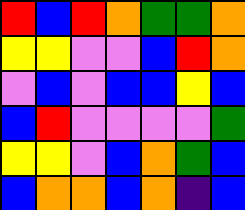[["red", "blue", "red", "orange", "green", "green", "orange"], ["yellow", "yellow", "violet", "violet", "blue", "red", "orange"], ["violet", "blue", "violet", "blue", "blue", "yellow", "blue"], ["blue", "red", "violet", "violet", "violet", "violet", "green"], ["yellow", "yellow", "violet", "blue", "orange", "green", "blue"], ["blue", "orange", "orange", "blue", "orange", "indigo", "blue"]]